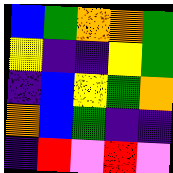[["blue", "green", "orange", "orange", "green"], ["yellow", "indigo", "indigo", "yellow", "green"], ["indigo", "blue", "yellow", "green", "orange"], ["orange", "blue", "green", "indigo", "indigo"], ["indigo", "red", "violet", "red", "violet"]]